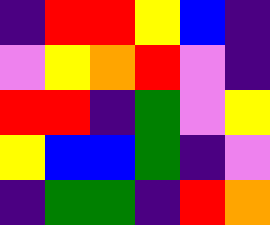[["indigo", "red", "red", "yellow", "blue", "indigo"], ["violet", "yellow", "orange", "red", "violet", "indigo"], ["red", "red", "indigo", "green", "violet", "yellow"], ["yellow", "blue", "blue", "green", "indigo", "violet"], ["indigo", "green", "green", "indigo", "red", "orange"]]